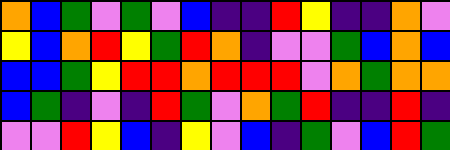[["orange", "blue", "green", "violet", "green", "violet", "blue", "indigo", "indigo", "red", "yellow", "indigo", "indigo", "orange", "violet"], ["yellow", "blue", "orange", "red", "yellow", "green", "red", "orange", "indigo", "violet", "violet", "green", "blue", "orange", "blue"], ["blue", "blue", "green", "yellow", "red", "red", "orange", "red", "red", "red", "violet", "orange", "green", "orange", "orange"], ["blue", "green", "indigo", "violet", "indigo", "red", "green", "violet", "orange", "green", "red", "indigo", "indigo", "red", "indigo"], ["violet", "violet", "red", "yellow", "blue", "indigo", "yellow", "violet", "blue", "indigo", "green", "violet", "blue", "red", "green"]]